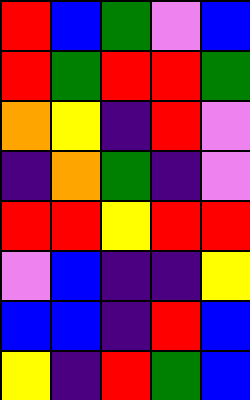[["red", "blue", "green", "violet", "blue"], ["red", "green", "red", "red", "green"], ["orange", "yellow", "indigo", "red", "violet"], ["indigo", "orange", "green", "indigo", "violet"], ["red", "red", "yellow", "red", "red"], ["violet", "blue", "indigo", "indigo", "yellow"], ["blue", "blue", "indigo", "red", "blue"], ["yellow", "indigo", "red", "green", "blue"]]